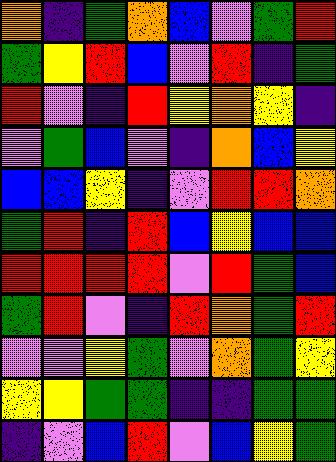[["orange", "indigo", "green", "orange", "blue", "violet", "green", "red"], ["green", "yellow", "red", "blue", "violet", "red", "indigo", "green"], ["red", "violet", "indigo", "red", "yellow", "orange", "yellow", "indigo"], ["violet", "green", "blue", "violet", "indigo", "orange", "blue", "yellow"], ["blue", "blue", "yellow", "indigo", "violet", "red", "red", "orange"], ["green", "red", "indigo", "red", "blue", "yellow", "blue", "blue"], ["red", "red", "red", "red", "violet", "red", "green", "blue"], ["green", "red", "violet", "indigo", "red", "orange", "green", "red"], ["violet", "violet", "yellow", "green", "violet", "orange", "green", "yellow"], ["yellow", "yellow", "green", "green", "indigo", "indigo", "green", "green"], ["indigo", "violet", "blue", "red", "violet", "blue", "yellow", "green"]]